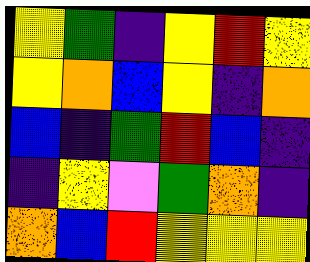[["yellow", "green", "indigo", "yellow", "red", "yellow"], ["yellow", "orange", "blue", "yellow", "indigo", "orange"], ["blue", "indigo", "green", "red", "blue", "indigo"], ["indigo", "yellow", "violet", "green", "orange", "indigo"], ["orange", "blue", "red", "yellow", "yellow", "yellow"]]